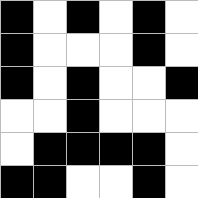[["black", "white", "black", "white", "black", "white"], ["black", "white", "white", "white", "black", "white"], ["black", "white", "black", "white", "white", "black"], ["white", "white", "black", "white", "white", "white"], ["white", "black", "black", "black", "black", "white"], ["black", "black", "white", "white", "black", "white"]]